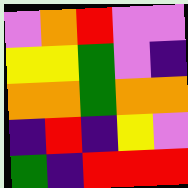[["violet", "orange", "red", "violet", "violet"], ["yellow", "yellow", "green", "violet", "indigo"], ["orange", "orange", "green", "orange", "orange"], ["indigo", "red", "indigo", "yellow", "violet"], ["green", "indigo", "red", "red", "red"]]